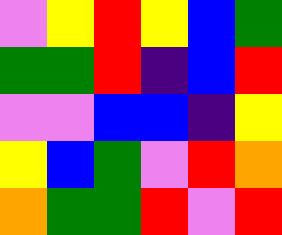[["violet", "yellow", "red", "yellow", "blue", "green"], ["green", "green", "red", "indigo", "blue", "red"], ["violet", "violet", "blue", "blue", "indigo", "yellow"], ["yellow", "blue", "green", "violet", "red", "orange"], ["orange", "green", "green", "red", "violet", "red"]]